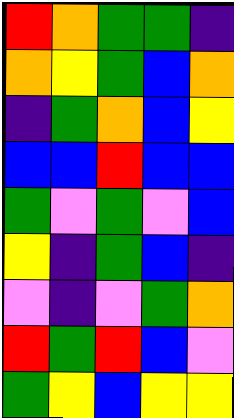[["red", "orange", "green", "green", "indigo"], ["orange", "yellow", "green", "blue", "orange"], ["indigo", "green", "orange", "blue", "yellow"], ["blue", "blue", "red", "blue", "blue"], ["green", "violet", "green", "violet", "blue"], ["yellow", "indigo", "green", "blue", "indigo"], ["violet", "indigo", "violet", "green", "orange"], ["red", "green", "red", "blue", "violet"], ["green", "yellow", "blue", "yellow", "yellow"]]